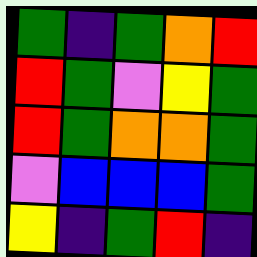[["green", "indigo", "green", "orange", "red"], ["red", "green", "violet", "yellow", "green"], ["red", "green", "orange", "orange", "green"], ["violet", "blue", "blue", "blue", "green"], ["yellow", "indigo", "green", "red", "indigo"]]